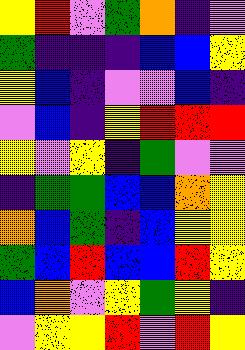[["yellow", "red", "violet", "green", "orange", "indigo", "violet"], ["green", "indigo", "indigo", "indigo", "blue", "blue", "yellow"], ["yellow", "blue", "indigo", "violet", "violet", "blue", "indigo"], ["violet", "blue", "indigo", "yellow", "red", "red", "red"], ["yellow", "violet", "yellow", "indigo", "green", "violet", "violet"], ["indigo", "green", "green", "blue", "blue", "orange", "yellow"], ["orange", "blue", "green", "indigo", "blue", "yellow", "yellow"], ["green", "blue", "red", "blue", "blue", "red", "yellow"], ["blue", "orange", "violet", "yellow", "green", "yellow", "indigo"], ["violet", "yellow", "yellow", "red", "violet", "red", "yellow"]]